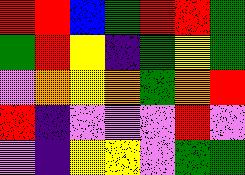[["red", "red", "blue", "green", "red", "red", "green"], ["green", "red", "yellow", "indigo", "green", "yellow", "green"], ["violet", "orange", "yellow", "orange", "green", "orange", "red"], ["red", "indigo", "violet", "violet", "violet", "red", "violet"], ["violet", "indigo", "yellow", "yellow", "violet", "green", "green"]]